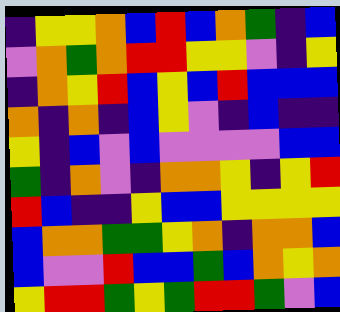[["indigo", "yellow", "yellow", "orange", "blue", "red", "blue", "orange", "green", "indigo", "blue"], ["violet", "orange", "green", "orange", "red", "red", "yellow", "yellow", "violet", "indigo", "yellow"], ["indigo", "orange", "yellow", "red", "blue", "yellow", "blue", "red", "blue", "blue", "blue"], ["orange", "indigo", "orange", "indigo", "blue", "yellow", "violet", "indigo", "blue", "indigo", "indigo"], ["yellow", "indigo", "blue", "violet", "blue", "violet", "violet", "violet", "violet", "blue", "blue"], ["green", "indigo", "orange", "violet", "indigo", "orange", "orange", "yellow", "indigo", "yellow", "red"], ["red", "blue", "indigo", "indigo", "yellow", "blue", "blue", "yellow", "yellow", "yellow", "yellow"], ["blue", "orange", "orange", "green", "green", "yellow", "orange", "indigo", "orange", "orange", "blue"], ["blue", "violet", "violet", "red", "blue", "blue", "green", "blue", "orange", "yellow", "orange"], ["yellow", "red", "red", "green", "yellow", "green", "red", "red", "green", "violet", "blue"]]